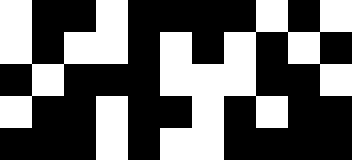[["white", "black", "black", "white", "black", "black", "black", "black", "white", "black", "white"], ["white", "black", "white", "white", "black", "white", "black", "white", "black", "white", "black"], ["black", "white", "black", "black", "black", "white", "white", "white", "black", "black", "white"], ["white", "black", "black", "white", "black", "black", "white", "black", "white", "black", "black"], ["black", "black", "black", "white", "black", "white", "white", "black", "black", "black", "black"]]